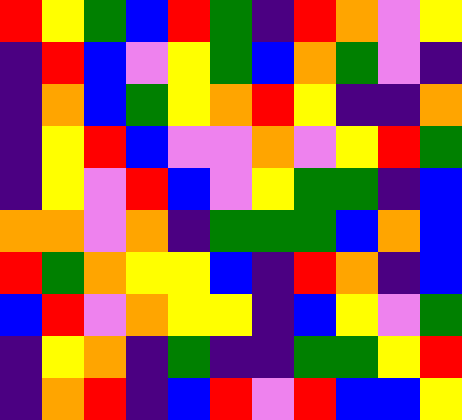[["red", "yellow", "green", "blue", "red", "green", "indigo", "red", "orange", "violet", "yellow"], ["indigo", "red", "blue", "violet", "yellow", "green", "blue", "orange", "green", "violet", "indigo"], ["indigo", "orange", "blue", "green", "yellow", "orange", "red", "yellow", "indigo", "indigo", "orange"], ["indigo", "yellow", "red", "blue", "violet", "violet", "orange", "violet", "yellow", "red", "green"], ["indigo", "yellow", "violet", "red", "blue", "violet", "yellow", "green", "green", "indigo", "blue"], ["orange", "orange", "violet", "orange", "indigo", "green", "green", "green", "blue", "orange", "blue"], ["red", "green", "orange", "yellow", "yellow", "blue", "indigo", "red", "orange", "indigo", "blue"], ["blue", "red", "violet", "orange", "yellow", "yellow", "indigo", "blue", "yellow", "violet", "green"], ["indigo", "yellow", "orange", "indigo", "green", "indigo", "indigo", "green", "green", "yellow", "red"], ["indigo", "orange", "red", "indigo", "blue", "red", "violet", "red", "blue", "blue", "yellow"]]